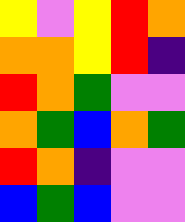[["yellow", "violet", "yellow", "red", "orange"], ["orange", "orange", "yellow", "red", "indigo"], ["red", "orange", "green", "violet", "violet"], ["orange", "green", "blue", "orange", "green"], ["red", "orange", "indigo", "violet", "violet"], ["blue", "green", "blue", "violet", "violet"]]